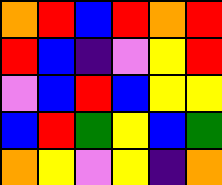[["orange", "red", "blue", "red", "orange", "red"], ["red", "blue", "indigo", "violet", "yellow", "red"], ["violet", "blue", "red", "blue", "yellow", "yellow"], ["blue", "red", "green", "yellow", "blue", "green"], ["orange", "yellow", "violet", "yellow", "indigo", "orange"]]